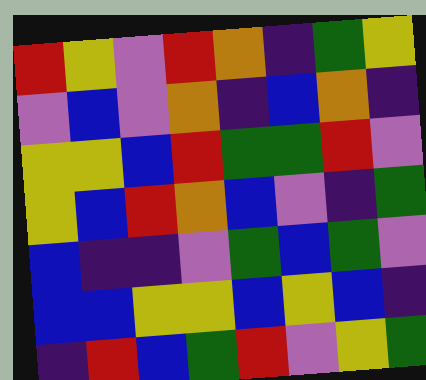[["red", "yellow", "violet", "red", "orange", "indigo", "green", "yellow"], ["violet", "blue", "violet", "orange", "indigo", "blue", "orange", "indigo"], ["yellow", "yellow", "blue", "red", "green", "green", "red", "violet"], ["yellow", "blue", "red", "orange", "blue", "violet", "indigo", "green"], ["blue", "indigo", "indigo", "violet", "green", "blue", "green", "violet"], ["blue", "blue", "yellow", "yellow", "blue", "yellow", "blue", "indigo"], ["indigo", "red", "blue", "green", "red", "violet", "yellow", "green"]]